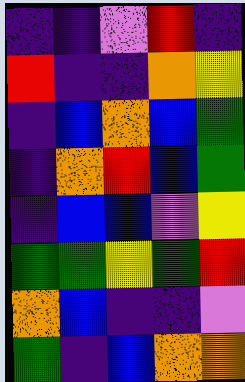[["indigo", "indigo", "violet", "red", "indigo"], ["red", "indigo", "indigo", "orange", "yellow"], ["indigo", "blue", "orange", "blue", "green"], ["indigo", "orange", "red", "blue", "green"], ["indigo", "blue", "blue", "violet", "yellow"], ["green", "green", "yellow", "green", "red"], ["orange", "blue", "indigo", "indigo", "violet"], ["green", "indigo", "blue", "orange", "orange"]]